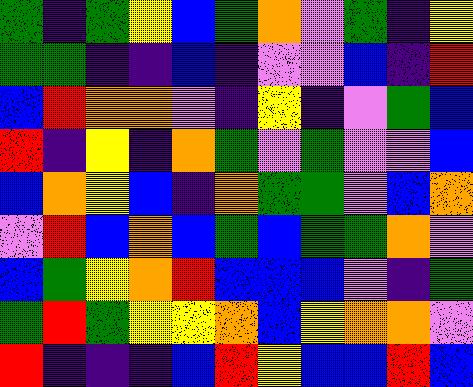[["green", "indigo", "green", "yellow", "blue", "green", "orange", "violet", "green", "indigo", "yellow"], ["green", "green", "indigo", "indigo", "blue", "indigo", "violet", "violet", "blue", "indigo", "red"], ["blue", "red", "orange", "orange", "violet", "indigo", "yellow", "indigo", "violet", "green", "blue"], ["red", "indigo", "yellow", "indigo", "orange", "green", "violet", "green", "violet", "violet", "blue"], ["blue", "orange", "yellow", "blue", "indigo", "orange", "green", "green", "violet", "blue", "orange"], ["violet", "red", "blue", "orange", "blue", "green", "blue", "green", "green", "orange", "violet"], ["blue", "green", "yellow", "orange", "red", "blue", "blue", "blue", "violet", "indigo", "green"], ["green", "red", "green", "yellow", "yellow", "orange", "blue", "yellow", "orange", "orange", "violet"], ["red", "indigo", "indigo", "indigo", "blue", "red", "yellow", "blue", "blue", "red", "blue"]]